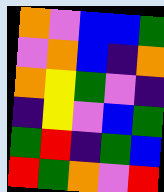[["orange", "violet", "blue", "blue", "green"], ["violet", "orange", "blue", "indigo", "orange"], ["orange", "yellow", "green", "violet", "indigo"], ["indigo", "yellow", "violet", "blue", "green"], ["green", "red", "indigo", "green", "blue"], ["red", "green", "orange", "violet", "red"]]